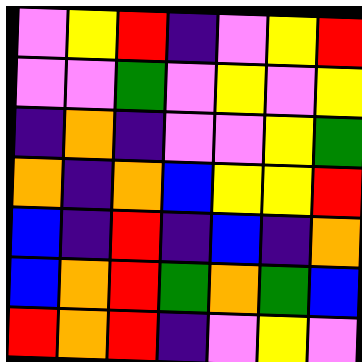[["violet", "yellow", "red", "indigo", "violet", "yellow", "red"], ["violet", "violet", "green", "violet", "yellow", "violet", "yellow"], ["indigo", "orange", "indigo", "violet", "violet", "yellow", "green"], ["orange", "indigo", "orange", "blue", "yellow", "yellow", "red"], ["blue", "indigo", "red", "indigo", "blue", "indigo", "orange"], ["blue", "orange", "red", "green", "orange", "green", "blue"], ["red", "orange", "red", "indigo", "violet", "yellow", "violet"]]